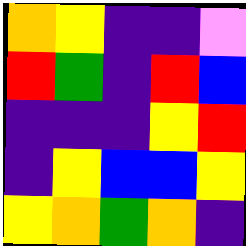[["orange", "yellow", "indigo", "indigo", "violet"], ["red", "green", "indigo", "red", "blue"], ["indigo", "indigo", "indigo", "yellow", "red"], ["indigo", "yellow", "blue", "blue", "yellow"], ["yellow", "orange", "green", "orange", "indigo"]]